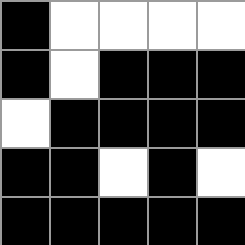[["black", "white", "white", "white", "white"], ["black", "white", "black", "black", "black"], ["white", "black", "black", "black", "black"], ["black", "black", "white", "black", "white"], ["black", "black", "black", "black", "black"]]